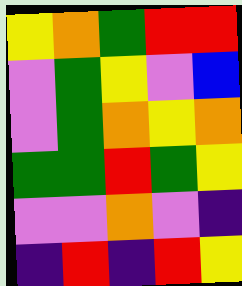[["yellow", "orange", "green", "red", "red"], ["violet", "green", "yellow", "violet", "blue"], ["violet", "green", "orange", "yellow", "orange"], ["green", "green", "red", "green", "yellow"], ["violet", "violet", "orange", "violet", "indigo"], ["indigo", "red", "indigo", "red", "yellow"]]